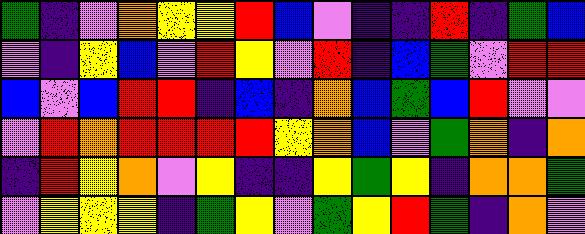[["green", "indigo", "violet", "orange", "yellow", "yellow", "red", "blue", "violet", "indigo", "indigo", "red", "indigo", "green", "blue"], ["violet", "indigo", "yellow", "blue", "violet", "red", "yellow", "violet", "red", "indigo", "blue", "green", "violet", "red", "red"], ["blue", "violet", "blue", "red", "red", "indigo", "blue", "indigo", "orange", "blue", "green", "blue", "red", "violet", "violet"], ["violet", "red", "orange", "red", "red", "red", "red", "yellow", "orange", "blue", "violet", "green", "orange", "indigo", "orange"], ["indigo", "red", "yellow", "orange", "violet", "yellow", "indigo", "indigo", "yellow", "green", "yellow", "indigo", "orange", "orange", "green"], ["violet", "yellow", "yellow", "yellow", "indigo", "green", "yellow", "violet", "green", "yellow", "red", "green", "indigo", "orange", "violet"]]